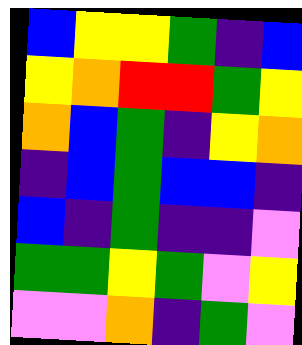[["blue", "yellow", "yellow", "green", "indigo", "blue"], ["yellow", "orange", "red", "red", "green", "yellow"], ["orange", "blue", "green", "indigo", "yellow", "orange"], ["indigo", "blue", "green", "blue", "blue", "indigo"], ["blue", "indigo", "green", "indigo", "indigo", "violet"], ["green", "green", "yellow", "green", "violet", "yellow"], ["violet", "violet", "orange", "indigo", "green", "violet"]]